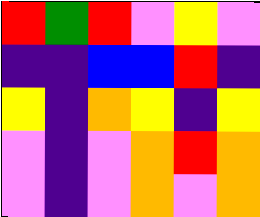[["red", "green", "red", "violet", "yellow", "violet"], ["indigo", "indigo", "blue", "blue", "red", "indigo"], ["yellow", "indigo", "orange", "yellow", "indigo", "yellow"], ["violet", "indigo", "violet", "orange", "red", "orange"], ["violet", "indigo", "violet", "orange", "violet", "orange"]]